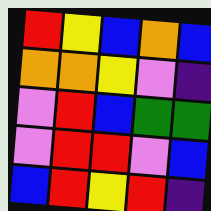[["red", "yellow", "blue", "orange", "blue"], ["orange", "orange", "yellow", "violet", "indigo"], ["violet", "red", "blue", "green", "green"], ["violet", "red", "red", "violet", "blue"], ["blue", "red", "yellow", "red", "indigo"]]